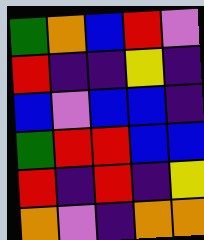[["green", "orange", "blue", "red", "violet"], ["red", "indigo", "indigo", "yellow", "indigo"], ["blue", "violet", "blue", "blue", "indigo"], ["green", "red", "red", "blue", "blue"], ["red", "indigo", "red", "indigo", "yellow"], ["orange", "violet", "indigo", "orange", "orange"]]